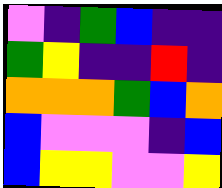[["violet", "indigo", "green", "blue", "indigo", "indigo"], ["green", "yellow", "indigo", "indigo", "red", "indigo"], ["orange", "orange", "orange", "green", "blue", "orange"], ["blue", "violet", "violet", "violet", "indigo", "blue"], ["blue", "yellow", "yellow", "violet", "violet", "yellow"]]